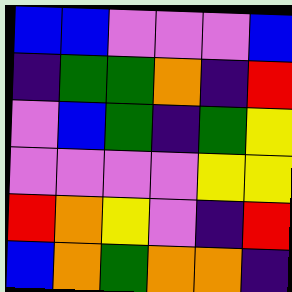[["blue", "blue", "violet", "violet", "violet", "blue"], ["indigo", "green", "green", "orange", "indigo", "red"], ["violet", "blue", "green", "indigo", "green", "yellow"], ["violet", "violet", "violet", "violet", "yellow", "yellow"], ["red", "orange", "yellow", "violet", "indigo", "red"], ["blue", "orange", "green", "orange", "orange", "indigo"]]